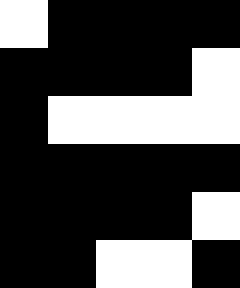[["white", "black", "black", "black", "black"], ["black", "black", "black", "black", "white"], ["black", "white", "white", "white", "white"], ["black", "black", "black", "black", "black"], ["black", "black", "black", "black", "white"], ["black", "black", "white", "white", "black"]]